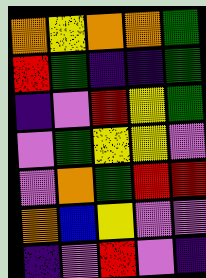[["orange", "yellow", "orange", "orange", "green"], ["red", "green", "indigo", "indigo", "green"], ["indigo", "violet", "red", "yellow", "green"], ["violet", "green", "yellow", "yellow", "violet"], ["violet", "orange", "green", "red", "red"], ["orange", "blue", "yellow", "violet", "violet"], ["indigo", "violet", "red", "violet", "indigo"]]